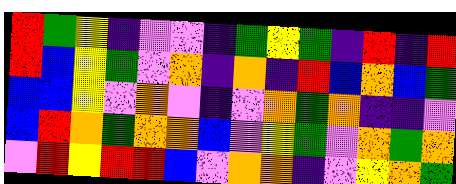[["red", "green", "yellow", "indigo", "violet", "violet", "indigo", "green", "yellow", "green", "indigo", "red", "indigo", "red"], ["red", "blue", "yellow", "green", "violet", "orange", "indigo", "orange", "indigo", "red", "blue", "orange", "blue", "green"], ["blue", "blue", "yellow", "violet", "orange", "violet", "indigo", "violet", "orange", "green", "orange", "indigo", "indigo", "violet"], ["blue", "red", "orange", "green", "orange", "orange", "blue", "violet", "yellow", "green", "violet", "orange", "green", "orange"], ["violet", "red", "yellow", "red", "red", "blue", "violet", "orange", "orange", "indigo", "violet", "yellow", "orange", "green"]]